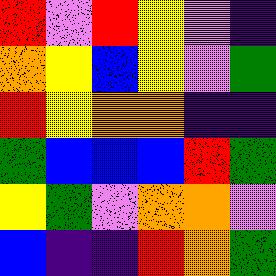[["red", "violet", "red", "yellow", "violet", "indigo"], ["orange", "yellow", "blue", "yellow", "violet", "green"], ["red", "yellow", "orange", "orange", "indigo", "indigo"], ["green", "blue", "blue", "blue", "red", "green"], ["yellow", "green", "violet", "orange", "orange", "violet"], ["blue", "indigo", "indigo", "red", "orange", "green"]]